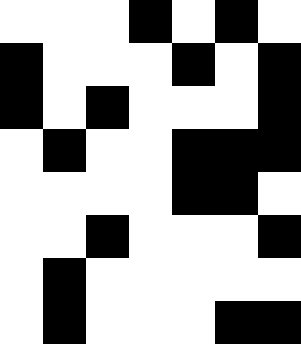[["white", "white", "white", "black", "white", "black", "white"], ["black", "white", "white", "white", "black", "white", "black"], ["black", "white", "black", "white", "white", "white", "black"], ["white", "black", "white", "white", "black", "black", "black"], ["white", "white", "white", "white", "black", "black", "white"], ["white", "white", "black", "white", "white", "white", "black"], ["white", "black", "white", "white", "white", "white", "white"], ["white", "black", "white", "white", "white", "black", "black"]]